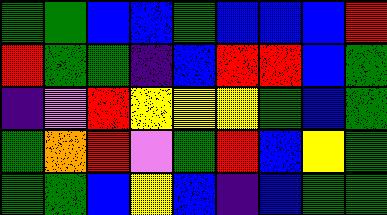[["green", "green", "blue", "blue", "green", "blue", "blue", "blue", "red"], ["red", "green", "green", "indigo", "blue", "red", "red", "blue", "green"], ["indigo", "violet", "red", "yellow", "yellow", "yellow", "green", "blue", "green"], ["green", "orange", "red", "violet", "green", "red", "blue", "yellow", "green"], ["green", "green", "blue", "yellow", "blue", "indigo", "blue", "green", "green"]]